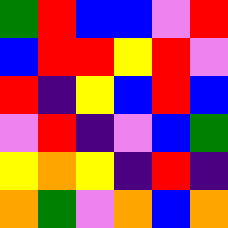[["green", "red", "blue", "blue", "violet", "red"], ["blue", "red", "red", "yellow", "red", "violet"], ["red", "indigo", "yellow", "blue", "red", "blue"], ["violet", "red", "indigo", "violet", "blue", "green"], ["yellow", "orange", "yellow", "indigo", "red", "indigo"], ["orange", "green", "violet", "orange", "blue", "orange"]]